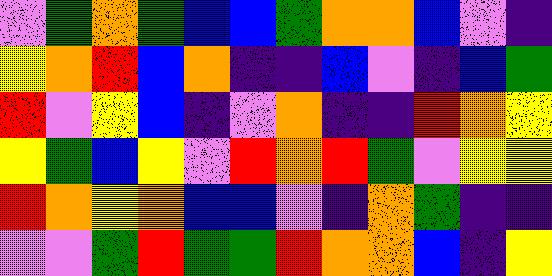[["violet", "green", "orange", "green", "blue", "blue", "green", "orange", "orange", "blue", "violet", "indigo"], ["yellow", "orange", "red", "blue", "orange", "indigo", "indigo", "blue", "violet", "indigo", "blue", "green"], ["red", "violet", "yellow", "blue", "indigo", "violet", "orange", "indigo", "indigo", "red", "orange", "yellow"], ["yellow", "green", "blue", "yellow", "violet", "red", "orange", "red", "green", "violet", "yellow", "yellow"], ["red", "orange", "yellow", "orange", "blue", "blue", "violet", "indigo", "orange", "green", "indigo", "indigo"], ["violet", "violet", "green", "red", "green", "green", "red", "orange", "orange", "blue", "indigo", "yellow"]]